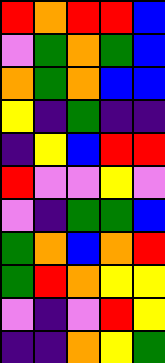[["red", "orange", "red", "red", "blue"], ["violet", "green", "orange", "green", "blue"], ["orange", "green", "orange", "blue", "blue"], ["yellow", "indigo", "green", "indigo", "indigo"], ["indigo", "yellow", "blue", "red", "red"], ["red", "violet", "violet", "yellow", "violet"], ["violet", "indigo", "green", "green", "blue"], ["green", "orange", "blue", "orange", "red"], ["green", "red", "orange", "yellow", "yellow"], ["violet", "indigo", "violet", "red", "yellow"], ["indigo", "indigo", "orange", "yellow", "green"]]